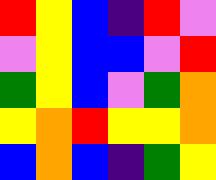[["red", "yellow", "blue", "indigo", "red", "violet"], ["violet", "yellow", "blue", "blue", "violet", "red"], ["green", "yellow", "blue", "violet", "green", "orange"], ["yellow", "orange", "red", "yellow", "yellow", "orange"], ["blue", "orange", "blue", "indigo", "green", "yellow"]]